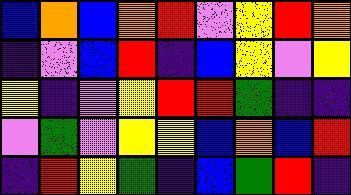[["blue", "orange", "blue", "orange", "red", "violet", "yellow", "red", "orange"], ["indigo", "violet", "blue", "red", "indigo", "blue", "yellow", "violet", "yellow"], ["yellow", "indigo", "violet", "yellow", "red", "red", "green", "indigo", "indigo"], ["violet", "green", "violet", "yellow", "yellow", "blue", "orange", "blue", "red"], ["indigo", "red", "yellow", "green", "indigo", "blue", "green", "red", "indigo"]]